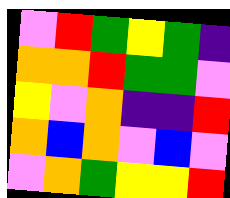[["violet", "red", "green", "yellow", "green", "indigo"], ["orange", "orange", "red", "green", "green", "violet"], ["yellow", "violet", "orange", "indigo", "indigo", "red"], ["orange", "blue", "orange", "violet", "blue", "violet"], ["violet", "orange", "green", "yellow", "yellow", "red"]]